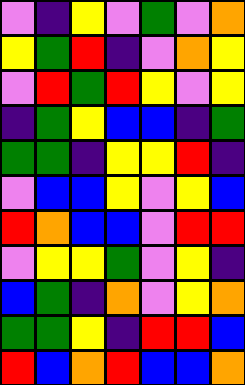[["violet", "indigo", "yellow", "violet", "green", "violet", "orange"], ["yellow", "green", "red", "indigo", "violet", "orange", "yellow"], ["violet", "red", "green", "red", "yellow", "violet", "yellow"], ["indigo", "green", "yellow", "blue", "blue", "indigo", "green"], ["green", "green", "indigo", "yellow", "yellow", "red", "indigo"], ["violet", "blue", "blue", "yellow", "violet", "yellow", "blue"], ["red", "orange", "blue", "blue", "violet", "red", "red"], ["violet", "yellow", "yellow", "green", "violet", "yellow", "indigo"], ["blue", "green", "indigo", "orange", "violet", "yellow", "orange"], ["green", "green", "yellow", "indigo", "red", "red", "blue"], ["red", "blue", "orange", "red", "blue", "blue", "orange"]]